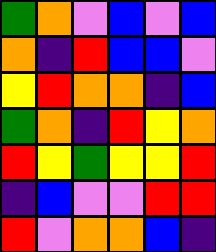[["green", "orange", "violet", "blue", "violet", "blue"], ["orange", "indigo", "red", "blue", "blue", "violet"], ["yellow", "red", "orange", "orange", "indigo", "blue"], ["green", "orange", "indigo", "red", "yellow", "orange"], ["red", "yellow", "green", "yellow", "yellow", "red"], ["indigo", "blue", "violet", "violet", "red", "red"], ["red", "violet", "orange", "orange", "blue", "indigo"]]